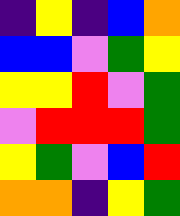[["indigo", "yellow", "indigo", "blue", "orange"], ["blue", "blue", "violet", "green", "yellow"], ["yellow", "yellow", "red", "violet", "green"], ["violet", "red", "red", "red", "green"], ["yellow", "green", "violet", "blue", "red"], ["orange", "orange", "indigo", "yellow", "green"]]